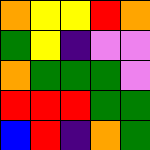[["orange", "yellow", "yellow", "red", "orange"], ["green", "yellow", "indigo", "violet", "violet"], ["orange", "green", "green", "green", "violet"], ["red", "red", "red", "green", "green"], ["blue", "red", "indigo", "orange", "green"]]